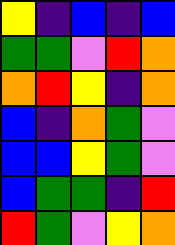[["yellow", "indigo", "blue", "indigo", "blue"], ["green", "green", "violet", "red", "orange"], ["orange", "red", "yellow", "indigo", "orange"], ["blue", "indigo", "orange", "green", "violet"], ["blue", "blue", "yellow", "green", "violet"], ["blue", "green", "green", "indigo", "red"], ["red", "green", "violet", "yellow", "orange"]]